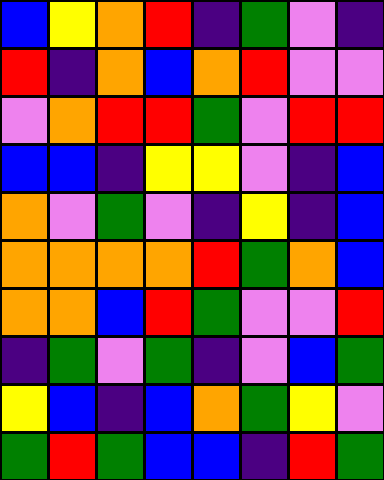[["blue", "yellow", "orange", "red", "indigo", "green", "violet", "indigo"], ["red", "indigo", "orange", "blue", "orange", "red", "violet", "violet"], ["violet", "orange", "red", "red", "green", "violet", "red", "red"], ["blue", "blue", "indigo", "yellow", "yellow", "violet", "indigo", "blue"], ["orange", "violet", "green", "violet", "indigo", "yellow", "indigo", "blue"], ["orange", "orange", "orange", "orange", "red", "green", "orange", "blue"], ["orange", "orange", "blue", "red", "green", "violet", "violet", "red"], ["indigo", "green", "violet", "green", "indigo", "violet", "blue", "green"], ["yellow", "blue", "indigo", "blue", "orange", "green", "yellow", "violet"], ["green", "red", "green", "blue", "blue", "indigo", "red", "green"]]